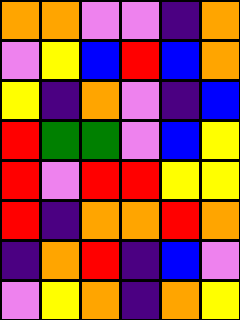[["orange", "orange", "violet", "violet", "indigo", "orange"], ["violet", "yellow", "blue", "red", "blue", "orange"], ["yellow", "indigo", "orange", "violet", "indigo", "blue"], ["red", "green", "green", "violet", "blue", "yellow"], ["red", "violet", "red", "red", "yellow", "yellow"], ["red", "indigo", "orange", "orange", "red", "orange"], ["indigo", "orange", "red", "indigo", "blue", "violet"], ["violet", "yellow", "orange", "indigo", "orange", "yellow"]]